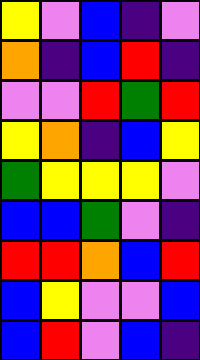[["yellow", "violet", "blue", "indigo", "violet"], ["orange", "indigo", "blue", "red", "indigo"], ["violet", "violet", "red", "green", "red"], ["yellow", "orange", "indigo", "blue", "yellow"], ["green", "yellow", "yellow", "yellow", "violet"], ["blue", "blue", "green", "violet", "indigo"], ["red", "red", "orange", "blue", "red"], ["blue", "yellow", "violet", "violet", "blue"], ["blue", "red", "violet", "blue", "indigo"]]